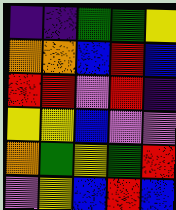[["indigo", "indigo", "green", "green", "yellow"], ["orange", "orange", "blue", "red", "blue"], ["red", "red", "violet", "red", "indigo"], ["yellow", "yellow", "blue", "violet", "violet"], ["orange", "green", "yellow", "green", "red"], ["violet", "yellow", "blue", "red", "blue"]]